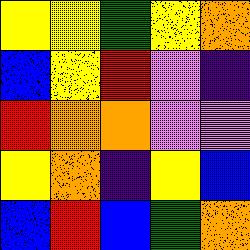[["yellow", "yellow", "green", "yellow", "orange"], ["blue", "yellow", "red", "violet", "indigo"], ["red", "orange", "orange", "violet", "violet"], ["yellow", "orange", "indigo", "yellow", "blue"], ["blue", "red", "blue", "green", "orange"]]